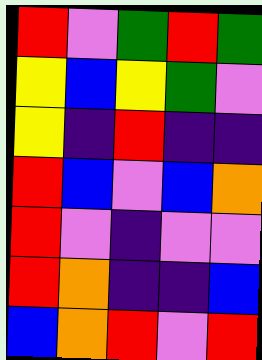[["red", "violet", "green", "red", "green"], ["yellow", "blue", "yellow", "green", "violet"], ["yellow", "indigo", "red", "indigo", "indigo"], ["red", "blue", "violet", "blue", "orange"], ["red", "violet", "indigo", "violet", "violet"], ["red", "orange", "indigo", "indigo", "blue"], ["blue", "orange", "red", "violet", "red"]]